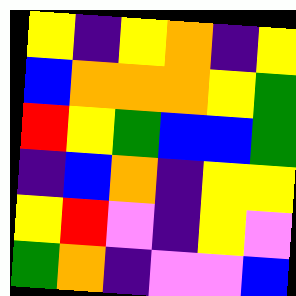[["yellow", "indigo", "yellow", "orange", "indigo", "yellow"], ["blue", "orange", "orange", "orange", "yellow", "green"], ["red", "yellow", "green", "blue", "blue", "green"], ["indigo", "blue", "orange", "indigo", "yellow", "yellow"], ["yellow", "red", "violet", "indigo", "yellow", "violet"], ["green", "orange", "indigo", "violet", "violet", "blue"]]